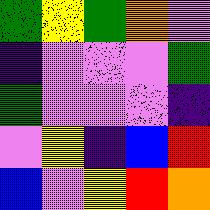[["green", "yellow", "green", "orange", "violet"], ["indigo", "violet", "violet", "violet", "green"], ["green", "violet", "violet", "violet", "indigo"], ["violet", "yellow", "indigo", "blue", "red"], ["blue", "violet", "yellow", "red", "orange"]]